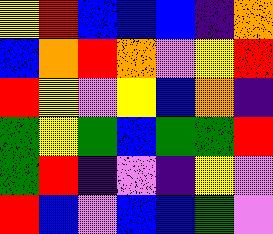[["yellow", "red", "blue", "blue", "blue", "indigo", "orange"], ["blue", "orange", "red", "orange", "violet", "yellow", "red"], ["red", "yellow", "violet", "yellow", "blue", "orange", "indigo"], ["green", "yellow", "green", "blue", "green", "green", "red"], ["green", "red", "indigo", "violet", "indigo", "yellow", "violet"], ["red", "blue", "violet", "blue", "blue", "green", "violet"]]